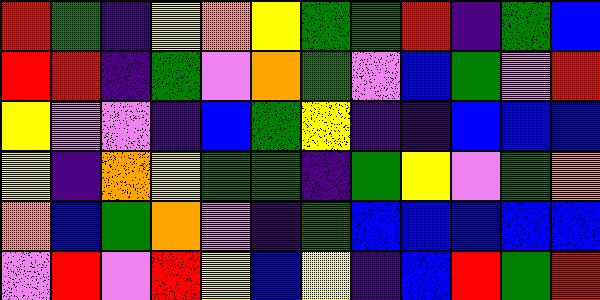[["red", "green", "indigo", "yellow", "orange", "yellow", "green", "green", "red", "indigo", "green", "blue"], ["red", "red", "indigo", "green", "violet", "orange", "green", "violet", "blue", "green", "violet", "red"], ["yellow", "violet", "violet", "indigo", "blue", "green", "yellow", "indigo", "indigo", "blue", "blue", "blue"], ["yellow", "indigo", "orange", "yellow", "green", "green", "indigo", "green", "yellow", "violet", "green", "orange"], ["orange", "blue", "green", "orange", "violet", "indigo", "green", "blue", "blue", "blue", "blue", "blue"], ["violet", "red", "violet", "red", "yellow", "blue", "yellow", "indigo", "blue", "red", "green", "red"]]